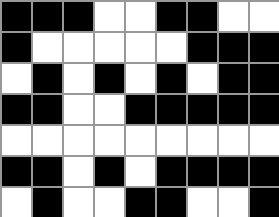[["black", "black", "black", "white", "white", "black", "black", "white", "white"], ["black", "white", "white", "white", "white", "white", "black", "black", "black"], ["white", "black", "white", "black", "white", "black", "white", "black", "black"], ["black", "black", "white", "white", "black", "black", "black", "black", "black"], ["white", "white", "white", "white", "white", "white", "white", "white", "white"], ["black", "black", "white", "black", "white", "black", "black", "black", "black"], ["white", "black", "white", "white", "black", "black", "white", "white", "black"]]